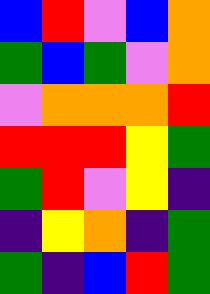[["blue", "red", "violet", "blue", "orange"], ["green", "blue", "green", "violet", "orange"], ["violet", "orange", "orange", "orange", "red"], ["red", "red", "red", "yellow", "green"], ["green", "red", "violet", "yellow", "indigo"], ["indigo", "yellow", "orange", "indigo", "green"], ["green", "indigo", "blue", "red", "green"]]